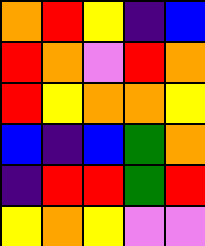[["orange", "red", "yellow", "indigo", "blue"], ["red", "orange", "violet", "red", "orange"], ["red", "yellow", "orange", "orange", "yellow"], ["blue", "indigo", "blue", "green", "orange"], ["indigo", "red", "red", "green", "red"], ["yellow", "orange", "yellow", "violet", "violet"]]